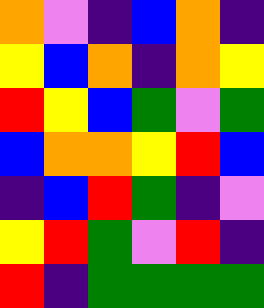[["orange", "violet", "indigo", "blue", "orange", "indigo"], ["yellow", "blue", "orange", "indigo", "orange", "yellow"], ["red", "yellow", "blue", "green", "violet", "green"], ["blue", "orange", "orange", "yellow", "red", "blue"], ["indigo", "blue", "red", "green", "indigo", "violet"], ["yellow", "red", "green", "violet", "red", "indigo"], ["red", "indigo", "green", "green", "green", "green"]]